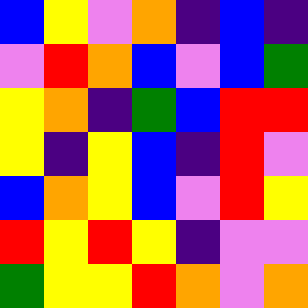[["blue", "yellow", "violet", "orange", "indigo", "blue", "indigo"], ["violet", "red", "orange", "blue", "violet", "blue", "green"], ["yellow", "orange", "indigo", "green", "blue", "red", "red"], ["yellow", "indigo", "yellow", "blue", "indigo", "red", "violet"], ["blue", "orange", "yellow", "blue", "violet", "red", "yellow"], ["red", "yellow", "red", "yellow", "indigo", "violet", "violet"], ["green", "yellow", "yellow", "red", "orange", "violet", "orange"]]